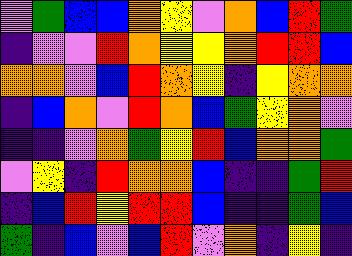[["violet", "green", "blue", "blue", "orange", "yellow", "violet", "orange", "blue", "red", "green"], ["indigo", "violet", "violet", "red", "orange", "yellow", "yellow", "orange", "red", "red", "blue"], ["orange", "orange", "violet", "blue", "red", "orange", "yellow", "indigo", "yellow", "orange", "orange"], ["indigo", "blue", "orange", "violet", "red", "orange", "blue", "green", "yellow", "orange", "violet"], ["indigo", "indigo", "violet", "orange", "green", "yellow", "red", "blue", "orange", "orange", "green"], ["violet", "yellow", "indigo", "red", "orange", "orange", "blue", "indigo", "indigo", "green", "red"], ["indigo", "blue", "red", "yellow", "red", "red", "blue", "indigo", "indigo", "green", "blue"], ["green", "indigo", "blue", "violet", "blue", "red", "violet", "orange", "indigo", "yellow", "indigo"]]